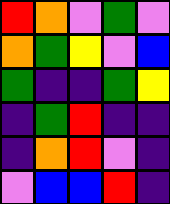[["red", "orange", "violet", "green", "violet"], ["orange", "green", "yellow", "violet", "blue"], ["green", "indigo", "indigo", "green", "yellow"], ["indigo", "green", "red", "indigo", "indigo"], ["indigo", "orange", "red", "violet", "indigo"], ["violet", "blue", "blue", "red", "indigo"]]